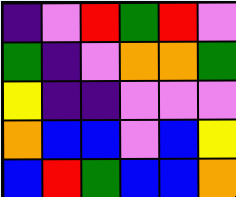[["indigo", "violet", "red", "green", "red", "violet"], ["green", "indigo", "violet", "orange", "orange", "green"], ["yellow", "indigo", "indigo", "violet", "violet", "violet"], ["orange", "blue", "blue", "violet", "blue", "yellow"], ["blue", "red", "green", "blue", "blue", "orange"]]